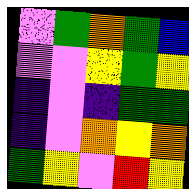[["violet", "green", "orange", "green", "blue"], ["violet", "violet", "yellow", "green", "yellow"], ["indigo", "violet", "indigo", "green", "green"], ["indigo", "violet", "orange", "yellow", "orange"], ["green", "yellow", "violet", "red", "yellow"]]